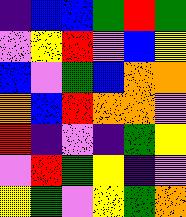[["indigo", "blue", "blue", "green", "red", "green"], ["violet", "yellow", "red", "violet", "blue", "yellow"], ["blue", "violet", "green", "blue", "orange", "orange"], ["orange", "blue", "red", "orange", "orange", "violet"], ["red", "indigo", "violet", "indigo", "green", "yellow"], ["violet", "red", "green", "yellow", "indigo", "violet"], ["yellow", "green", "violet", "yellow", "green", "orange"]]